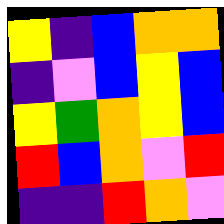[["yellow", "indigo", "blue", "orange", "orange"], ["indigo", "violet", "blue", "yellow", "blue"], ["yellow", "green", "orange", "yellow", "blue"], ["red", "blue", "orange", "violet", "red"], ["indigo", "indigo", "red", "orange", "violet"]]